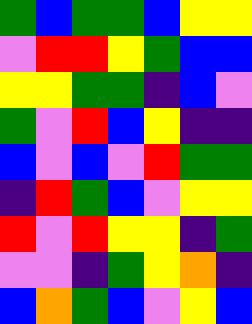[["green", "blue", "green", "green", "blue", "yellow", "yellow"], ["violet", "red", "red", "yellow", "green", "blue", "blue"], ["yellow", "yellow", "green", "green", "indigo", "blue", "violet"], ["green", "violet", "red", "blue", "yellow", "indigo", "indigo"], ["blue", "violet", "blue", "violet", "red", "green", "green"], ["indigo", "red", "green", "blue", "violet", "yellow", "yellow"], ["red", "violet", "red", "yellow", "yellow", "indigo", "green"], ["violet", "violet", "indigo", "green", "yellow", "orange", "indigo"], ["blue", "orange", "green", "blue", "violet", "yellow", "blue"]]